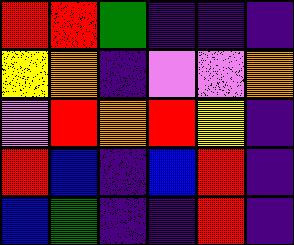[["red", "red", "green", "indigo", "indigo", "indigo"], ["yellow", "orange", "indigo", "violet", "violet", "orange"], ["violet", "red", "orange", "red", "yellow", "indigo"], ["red", "blue", "indigo", "blue", "red", "indigo"], ["blue", "green", "indigo", "indigo", "red", "indigo"]]